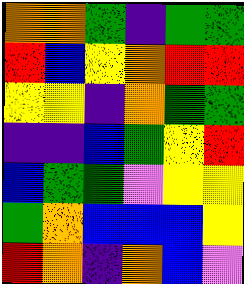[["orange", "orange", "green", "indigo", "green", "green"], ["red", "blue", "yellow", "orange", "red", "red"], ["yellow", "yellow", "indigo", "orange", "green", "green"], ["indigo", "indigo", "blue", "green", "yellow", "red"], ["blue", "green", "green", "violet", "yellow", "yellow"], ["green", "orange", "blue", "blue", "blue", "yellow"], ["red", "orange", "indigo", "orange", "blue", "violet"]]